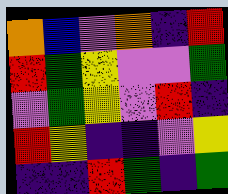[["orange", "blue", "violet", "orange", "indigo", "red"], ["red", "green", "yellow", "violet", "violet", "green"], ["violet", "green", "yellow", "violet", "red", "indigo"], ["red", "yellow", "indigo", "indigo", "violet", "yellow"], ["indigo", "indigo", "red", "green", "indigo", "green"]]